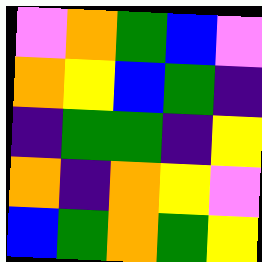[["violet", "orange", "green", "blue", "violet"], ["orange", "yellow", "blue", "green", "indigo"], ["indigo", "green", "green", "indigo", "yellow"], ["orange", "indigo", "orange", "yellow", "violet"], ["blue", "green", "orange", "green", "yellow"]]